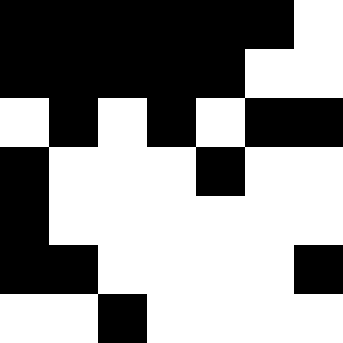[["black", "black", "black", "black", "black", "black", "white"], ["black", "black", "black", "black", "black", "white", "white"], ["white", "black", "white", "black", "white", "black", "black"], ["black", "white", "white", "white", "black", "white", "white"], ["black", "white", "white", "white", "white", "white", "white"], ["black", "black", "white", "white", "white", "white", "black"], ["white", "white", "black", "white", "white", "white", "white"]]